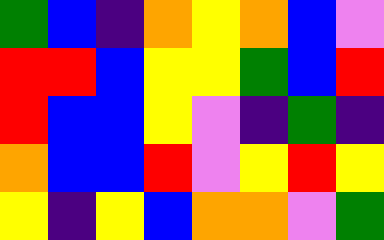[["green", "blue", "indigo", "orange", "yellow", "orange", "blue", "violet"], ["red", "red", "blue", "yellow", "yellow", "green", "blue", "red"], ["red", "blue", "blue", "yellow", "violet", "indigo", "green", "indigo"], ["orange", "blue", "blue", "red", "violet", "yellow", "red", "yellow"], ["yellow", "indigo", "yellow", "blue", "orange", "orange", "violet", "green"]]